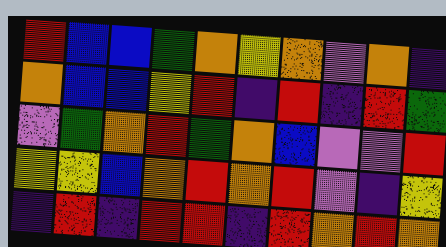[["red", "blue", "blue", "green", "orange", "yellow", "orange", "violet", "orange", "indigo"], ["orange", "blue", "blue", "yellow", "red", "indigo", "red", "indigo", "red", "green"], ["violet", "green", "orange", "red", "green", "orange", "blue", "violet", "violet", "red"], ["yellow", "yellow", "blue", "orange", "red", "orange", "red", "violet", "indigo", "yellow"], ["indigo", "red", "indigo", "red", "red", "indigo", "red", "orange", "red", "orange"]]